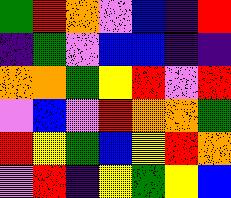[["green", "red", "orange", "violet", "blue", "indigo", "red"], ["indigo", "green", "violet", "blue", "blue", "indigo", "indigo"], ["orange", "orange", "green", "yellow", "red", "violet", "red"], ["violet", "blue", "violet", "red", "orange", "orange", "green"], ["red", "yellow", "green", "blue", "yellow", "red", "orange"], ["violet", "red", "indigo", "yellow", "green", "yellow", "blue"]]